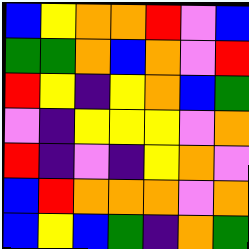[["blue", "yellow", "orange", "orange", "red", "violet", "blue"], ["green", "green", "orange", "blue", "orange", "violet", "red"], ["red", "yellow", "indigo", "yellow", "orange", "blue", "green"], ["violet", "indigo", "yellow", "yellow", "yellow", "violet", "orange"], ["red", "indigo", "violet", "indigo", "yellow", "orange", "violet"], ["blue", "red", "orange", "orange", "orange", "violet", "orange"], ["blue", "yellow", "blue", "green", "indigo", "orange", "green"]]